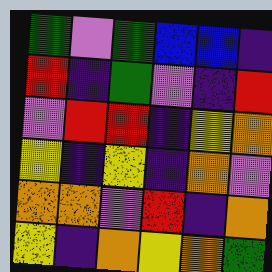[["green", "violet", "green", "blue", "blue", "indigo"], ["red", "indigo", "green", "violet", "indigo", "red"], ["violet", "red", "red", "indigo", "yellow", "orange"], ["yellow", "indigo", "yellow", "indigo", "orange", "violet"], ["orange", "orange", "violet", "red", "indigo", "orange"], ["yellow", "indigo", "orange", "yellow", "orange", "green"]]